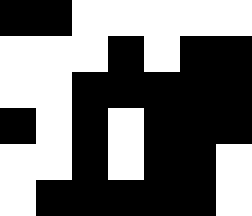[["black", "black", "white", "white", "white", "white", "white"], ["white", "white", "white", "black", "white", "black", "black"], ["white", "white", "black", "black", "black", "black", "black"], ["black", "white", "black", "white", "black", "black", "black"], ["white", "white", "black", "white", "black", "black", "white"], ["white", "black", "black", "black", "black", "black", "white"]]